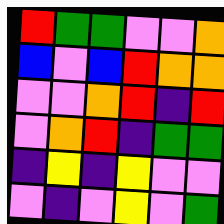[["red", "green", "green", "violet", "violet", "orange"], ["blue", "violet", "blue", "red", "orange", "orange"], ["violet", "violet", "orange", "red", "indigo", "red"], ["violet", "orange", "red", "indigo", "green", "green"], ["indigo", "yellow", "indigo", "yellow", "violet", "violet"], ["violet", "indigo", "violet", "yellow", "violet", "green"]]